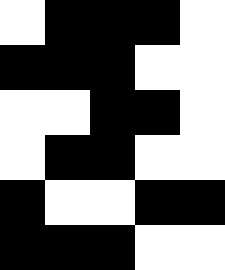[["white", "black", "black", "black", "white"], ["black", "black", "black", "white", "white"], ["white", "white", "black", "black", "white"], ["white", "black", "black", "white", "white"], ["black", "white", "white", "black", "black"], ["black", "black", "black", "white", "white"]]